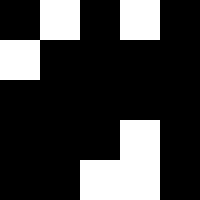[["black", "white", "black", "white", "black"], ["white", "black", "black", "black", "black"], ["black", "black", "black", "black", "black"], ["black", "black", "black", "white", "black"], ["black", "black", "white", "white", "black"]]